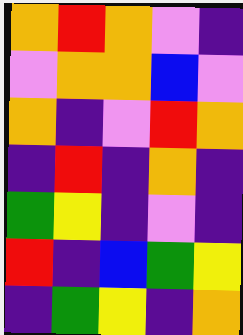[["orange", "red", "orange", "violet", "indigo"], ["violet", "orange", "orange", "blue", "violet"], ["orange", "indigo", "violet", "red", "orange"], ["indigo", "red", "indigo", "orange", "indigo"], ["green", "yellow", "indigo", "violet", "indigo"], ["red", "indigo", "blue", "green", "yellow"], ["indigo", "green", "yellow", "indigo", "orange"]]